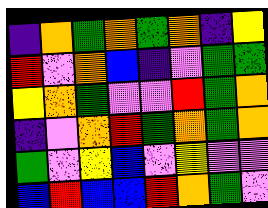[["indigo", "orange", "green", "orange", "green", "orange", "indigo", "yellow"], ["red", "violet", "orange", "blue", "indigo", "violet", "green", "green"], ["yellow", "orange", "green", "violet", "violet", "red", "green", "orange"], ["indigo", "violet", "orange", "red", "green", "orange", "green", "orange"], ["green", "violet", "yellow", "blue", "violet", "yellow", "violet", "violet"], ["blue", "red", "blue", "blue", "red", "orange", "green", "violet"]]